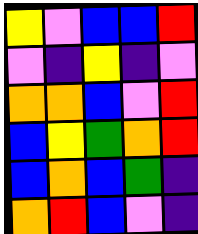[["yellow", "violet", "blue", "blue", "red"], ["violet", "indigo", "yellow", "indigo", "violet"], ["orange", "orange", "blue", "violet", "red"], ["blue", "yellow", "green", "orange", "red"], ["blue", "orange", "blue", "green", "indigo"], ["orange", "red", "blue", "violet", "indigo"]]